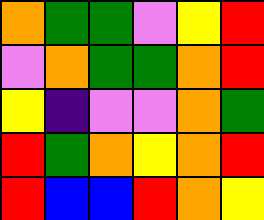[["orange", "green", "green", "violet", "yellow", "red"], ["violet", "orange", "green", "green", "orange", "red"], ["yellow", "indigo", "violet", "violet", "orange", "green"], ["red", "green", "orange", "yellow", "orange", "red"], ["red", "blue", "blue", "red", "orange", "yellow"]]